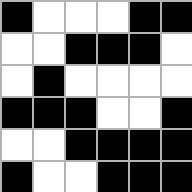[["black", "white", "white", "white", "black", "black"], ["white", "white", "black", "black", "black", "white"], ["white", "black", "white", "white", "white", "white"], ["black", "black", "black", "white", "white", "black"], ["white", "white", "black", "black", "black", "black"], ["black", "white", "white", "black", "black", "black"]]